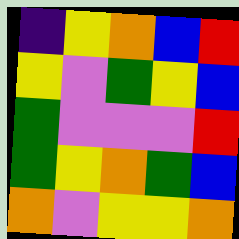[["indigo", "yellow", "orange", "blue", "red"], ["yellow", "violet", "green", "yellow", "blue"], ["green", "violet", "violet", "violet", "red"], ["green", "yellow", "orange", "green", "blue"], ["orange", "violet", "yellow", "yellow", "orange"]]